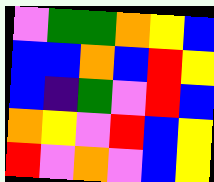[["violet", "green", "green", "orange", "yellow", "blue"], ["blue", "blue", "orange", "blue", "red", "yellow"], ["blue", "indigo", "green", "violet", "red", "blue"], ["orange", "yellow", "violet", "red", "blue", "yellow"], ["red", "violet", "orange", "violet", "blue", "yellow"]]